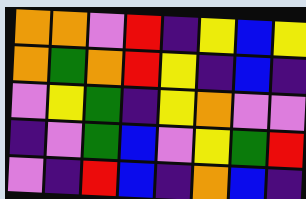[["orange", "orange", "violet", "red", "indigo", "yellow", "blue", "yellow"], ["orange", "green", "orange", "red", "yellow", "indigo", "blue", "indigo"], ["violet", "yellow", "green", "indigo", "yellow", "orange", "violet", "violet"], ["indigo", "violet", "green", "blue", "violet", "yellow", "green", "red"], ["violet", "indigo", "red", "blue", "indigo", "orange", "blue", "indigo"]]